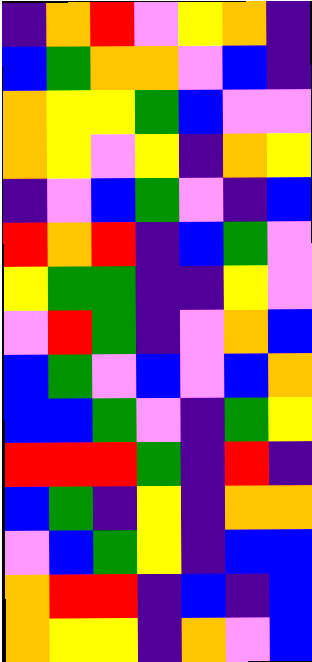[["indigo", "orange", "red", "violet", "yellow", "orange", "indigo"], ["blue", "green", "orange", "orange", "violet", "blue", "indigo"], ["orange", "yellow", "yellow", "green", "blue", "violet", "violet"], ["orange", "yellow", "violet", "yellow", "indigo", "orange", "yellow"], ["indigo", "violet", "blue", "green", "violet", "indigo", "blue"], ["red", "orange", "red", "indigo", "blue", "green", "violet"], ["yellow", "green", "green", "indigo", "indigo", "yellow", "violet"], ["violet", "red", "green", "indigo", "violet", "orange", "blue"], ["blue", "green", "violet", "blue", "violet", "blue", "orange"], ["blue", "blue", "green", "violet", "indigo", "green", "yellow"], ["red", "red", "red", "green", "indigo", "red", "indigo"], ["blue", "green", "indigo", "yellow", "indigo", "orange", "orange"], ["violet", "blue", "green", "yellow", "indigo", "blue", "blue"], ["orange", "red", "red", "indigo", "blue", "indigo", "blue"], ["orange", "yellow", "yellow", "indigo", "orange", "violet", "blue"]]